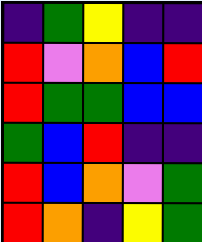[["indigo", "green", "yellow", "indigo", "indigo"], ["red", "violet", "orange", "blue", "red"], ["red", "green", "green", "blue", "blue"], ["green", "blue", "red", "indigo", "indigo"], ["red", "blue", "orange", "violet", "green"], ["red", "orange", "indigo", "yellow", "green"]]